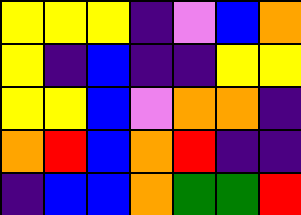[["yellow", "yellow", "yellow", "indigo", "violet", "blue", "orange"], ["yellow", "indigo", "blue", "indigo", "indigo", "yellow", "yellow"], ["yellow", "yellow", "blue", "violet", "orange", "orange", "indigo"], ["orange", "red", "blue", "orange", "red", "indigo", "indigo"], ["indigo", "blue", "blue", "orange", "green", "green", "red"]]